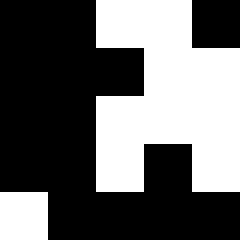[["black", "black", "white", "white", "black"], ["black", "black", "black", "white", "white"], ["black", "black", "white", "white", "white"], ["black", "black", "white", "black", "white"], ["white", "black", "black", "black", "black"]]